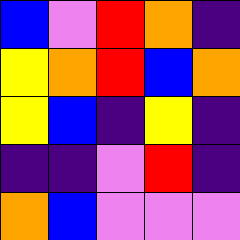[["blue", "violet", "red", "orange", "indigo"], ["yellow", "orange", "red", "blue", "orange"], ["yellow", "blue", "indigo", "yellow", "indigo"], ["indigo", "indigo", "violet", "red", "indigo"], ["orange", "blue", "violet", "violet", "violet"]]